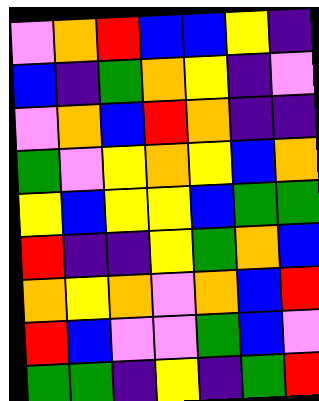[["violet", "orange", "red", "blue", "blue", "yellow", "indigo"], ["blue", "indigo", "green", "orange", "yellow", "indigo", "violet"], ["violet", "orange", "blue", "red", "orange", "indigo", "indigo"], ["green", "violet", "yellow", "orange", "yellow", "blue", "orange"], ["yellow", "blue", "yellow", "yellow", "blue", "green", "green"], ["red", "indigo", "indigo", "yellow", "green", "orange", "blue"], ["orange", "yellow", "orange", "violet", "orange", "blue", "red"], ["red", "blue", "violet", "violet", "green", "blue", "violet"], ["green", "green", "indigo", "yellow", "indigo", "green", "red"]]